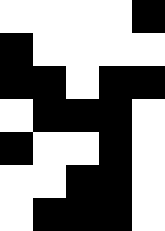[["white", "white", "white", "white", "black"], ["black", "white", "white", "white", "white"], ["black", "black", "white", "black", "black"], ["white", "black", "black", "black", "white"], ["black", "white", "white", "black", "white"], ["white", "white", "black", "black", "white"], ["white", "black", "black", "black", "white"]]